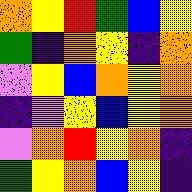[["orange", "yellow", "red", "green", "blue", "yellow"], ["green", "indigo", "orange", "yellow", "indigo", "orange"], ["violet", "yellow", "blue", "orange", "yellow", "orange"], ["indigo", "violet", "yellow", "blue", "yellow", "orange"], ["violet", "orange", "red", "yellow", "orange", "indigo"], ["green", "yellow", "orange", "blue", "yellow", "indigo"]]